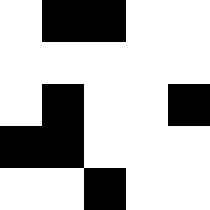[["white", "black", "black", "white", "white"], ["white", "white", "white", "white", "white"], ["white", "black", "white", "white", "black"], ["black", "black", "white", "white", "white"], ["white", "white", "black", "white", "white"]]